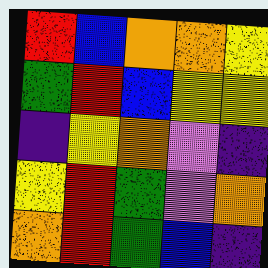[["red", "blue", "orange", "orange", "yellow"], ["green", "red", "blue", "yellow", "yellow"], ["indigo", "yellow", "orange", "violet", "indigo"], ["yellow", "red", "green", "violet", "orange"], ["orange", "red", "green", "blue", "indigo"]]